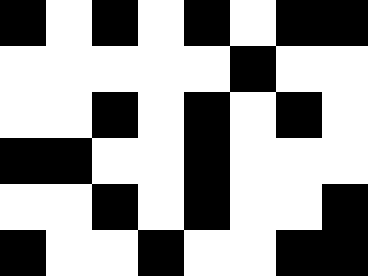[["black", "white", "black", "white", "black", "white", "black", "black"], ["white", "white", "white", "white", "white", "black", "white", "white"], ["white", "white", "black", "white", "black", "white", "black", "white"], ["black", "black", "white", "white", "black", "white", "white", "white"], ["white", "white", "black", "white", "black", "white", "white", "black"], ["black", "white", "white", "black", "white", "white", "black", "black"]]